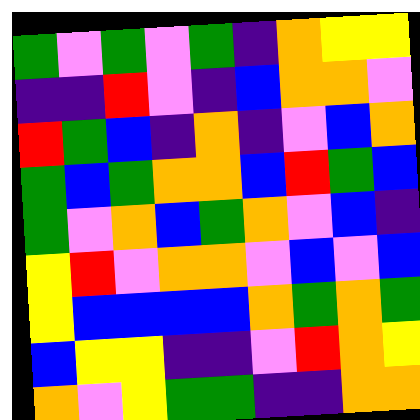[["green", "violet", "green", "violet", "green", "indigo", "orange", "yellow", "yellow"], ["indigo", "indigo", "red", "violet", "indigo", "blue", "orange", "orange", "violet"], ["red", "green", "blue", "indigo", "orange", "indigo", "violet", "blue", "orange"], ["green", "blue", "green", "orange", "orange", "blue", "red", "green", "blue"], ["green", "violet", "orange", "blue", "green", "orange", "violet", "blue", "indigo"], ["yellow", "red", "violet", "orange", "orange", "violet", "blue", "violet", "blue"], ["yellow", "blue", "blue", "blue", "blue", "orange", "green", "orange", "green"], ["blue", "yellow", "yellow", "indigo", "indigo", "violet", "red", "orange", "yellow"], ["orange", "violet", "yellow", "green", "green", "indigo", "indigo", "orange", "orange"]]